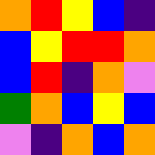[["orange", "red", "yellow", "blue", "indigo"], ["blue", "yellow", "red", "red", "orange"], ["blue", "red", "indigo", "orange", "violet"], ["green", "orange", "blue", "yellow", "blue"], ["violet", "indigo", "orange", "blue", "orange"]]